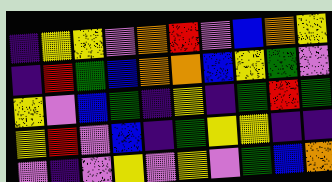[["indigo", "yellow", "yellow", "violet", "orange", "red", "violet", "blue", "orange", "yellow"], ["indigo", "red", "green", "blue", "orange", "orange", "blue", "yellow", "green", "violet"], ["yellow", "violet", "blue", "green", "indigo", "yellow", "indigo", "green", "red", "green"], ["yellow", "red", "violet", "blue", "indigo", "green", "yellow", "yellow", "indigo", "indigo"], ["violet", "indigo", "violet", "yellow", "violet", "yellow", "violet", "green", "blue", "orange"]]